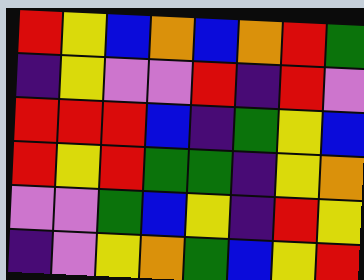[["red", "yellow", "blue", "orange", "blue", "orange", "red", "green"], ["indigo", "yellow", "violet", "violet", "red", "indigo", "red", "violet"], ["red", "red", "red", "blue", "indigo", "green", "yellow", "blue"], ["red", "yellow", "red", "green", "green", "indigo", "yellow", "orange"], ["violet", "violet", "green", "blue", "yellow", "indigo", "red", "yellow"], ["indigo", "violet", "yellow", "orange", "green", "blue", "yellow", "red"]]